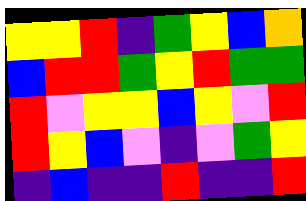[["yellow", "yellow", "red", "indigo", "green", "yellow", "blue", "orange"], ["blue", "red", "red", "green", "yellow", "red", "green", "green"], ["red", "violet", "yellow", "yellow", "blue", "yellow", "violet", "red"], ["red", "yellow", "blue", "violet", "indigo", "violet", "green", "yellow"], ["indigo", "blue", "indigo", "indigo", "red", "indigo", "indigo", "red"]]